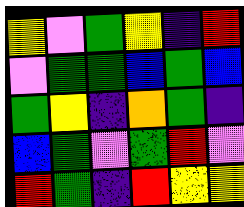[["yellow", "violet", "green", "yellow", "indigo", "red"], ["violet", "green", "green", "blue", "green", "blue"], ["green", "yellow", "indigo", "orange", "green", "indigo"], ["blue", "green", "violet", "green", "red", "violet"], ["red", "green", "indigo", "red", "yellow", "yellow"]]